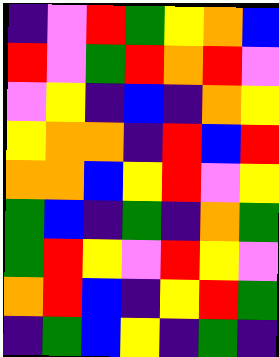[["indigo", "violet", "red", "green", "yellow", "orange", "blue"], ["red", "violet", "green", "red", "orange", "red", "violet"], ["violet", "yellow", "indigo", "blue", "indigo", "orange", "yellow"], ["yellow", "orange", "orange", "indigo", "red", "blue", "red"], ["orange", "orange", "blue", "yellow", "red", "violet", "yellow"], ["green", "blue", "indigo", "green", "indigo", "orange", "green"], ["green", "red", "yellow", "violet", "red", "yellow", "violet"], ["orange", "red", "blue", "indigo", "yellow", "red", "green"], ["indigo", "green", "blue", "yellow", "indigo", "green", "indigo"]]